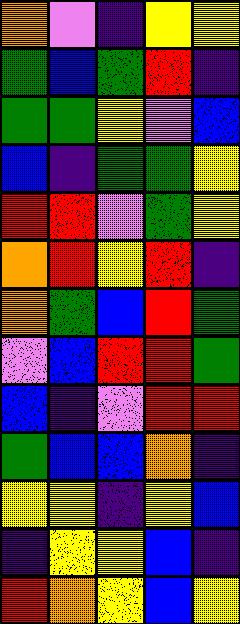[["orange", "violet", "indigo", "yellow", "yellow"], ["green", "blue", "green", "red", "indigo"], ["green", "green", "yellow", "violet", "blue"], ["blue", "indigo", "green", "green", "yellow"], ["red", "red", "violet", "green", "yellow"], ["orange", "red", "yellow", "red", "indigo"], ["orange", "green", "blue", "red", "green"], ["violet", "blue", "red", "red", "green"], ["blue", "indigo", "violet", "red", "red"], ["green", "blue", "blue", "orange", "indigo"], ["yellow", "yellow", "indigo", "yellow", "blue"], ["indigo", "yellow", "yellow", "blue", "indigo"], ["red", "orange", "yellow", "blue", "yellow"]]